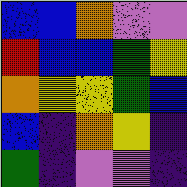[["blue", "blue", "orange", "violet", "violet"], ["red", "blue", "blue", "green", "yellow"], ["orange", "yellow", "yellow", "green", "blue"], ["blue", "indigo", "orange", "yellow", "indigo"], ["green", "indigo", "violet", "violet", "indigo"]]